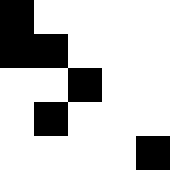[["black", "white", "white", "white", "white"], ["black", "black", "white", "white", "white"], ["white", "white", "black", "white", "white"], ["white", "black", "white", "white", "white"], ["white", "white", "white", "white", "black"]]